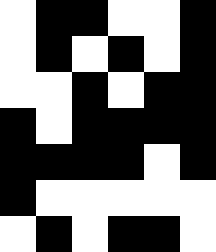[["white", "black", "black", "white", "white", "black"], ["white", "black", "white", "black", "white", "black"], ["white", "white", "black", "white", "black", "black"], ["black", "white", "black", "black", "black", "black"], ["black", "black", "black", "black", "white", "black"], ["black", "white", "white", "white", "white", "white"], ["white", "black", "white", "black", "black", "white"]]